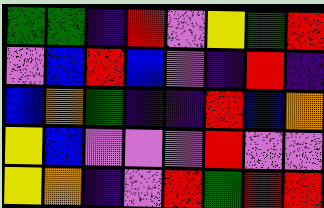[["green", "green", "indigo", "red", "violet", "yellow", "green", "red"], ["violet", "blue", "red", "blue", "violet", "indigo", "red", "indigo"], ["blue", "orange", "green", "indigo", "indigo", "red", "blue", "orange"], ["yellow", "blue", "violet", "violet", "violet", "red", "violet", "violet"], ["yellow", "orange", "indigo", "violet", "red", "green", "red", "red"]]